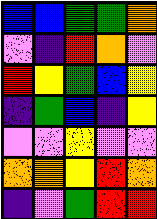[["blue", "blue", "green", "green", "orange"], ["violet", "indigo", "red", "orange", "violet"], ["red", "yellow", "green", "blue", "yellow"], ["indigo", "green", "blue", "indigo", "yellow"], ["violet", "violet", "yellow", "violet", "violet"], ["orange", "orange", "yellow", "red", "orange"], ["indigo", "violet", "green", "red", "red"]]